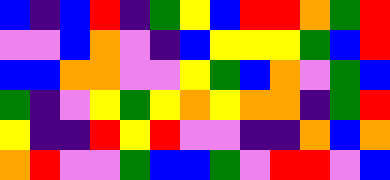[["blue", "indigo", "blue", "red", "indigo", "green", "yellow", "blue", "red", "red", "orange", "green", "red"], ["violet", "violet", "blue", "orange", "violet", "indigo", "blue", "yellow", "yellow", "yellow", "green", "blue", "red"], ["blue", "blue", "orange", "orange", "violet", "violet", "yellow", "green", "blue", "orange", "violet", "green", "blue"], ["green", "indigo", "violet", "yellow", "green", "yellow", "orange", "yellow", "orange", "orange", "indigo", "green", "red"], ["yellow", "indigo", "indigo", "red", "yellow", "red", "violet", "violet", "indigo", "indigo", "orange", "blue", "orange"], ["orange", "red", "violet", "violet", "green", "blue", "blue", "green", "violet", "red", "red", "violet", "blue"]]